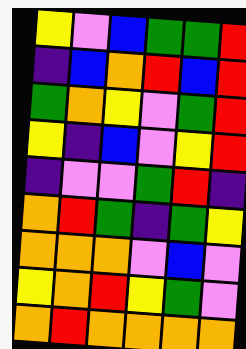[["yellow", "violet", "blue", "green", "green", "red"], ["indigo", "blue", "orange", "red", "blue", "red"], ["green", "orange", "yellow", "violet", "green", "red"], ["yellow", "indigo", "blue", "violet", "yellow", "red"], ["indigo", "violet", "violet", "green", "red", "indigo"], ["orange", "red", "green", "indigo", "green", "yellow"], ["orange", "orange", "orange", "violet", "blue", "violet"], ["yellow", "orange", "red", "yellow", "green", "violet"], ["orange", "red", "orange", "orange", "orange", "orange"]]